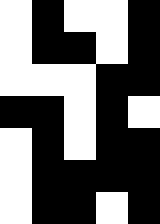[["white", "black", "white", "white", "black"], ["white", "black", "black", "white", "black"], ["white", "white", "white", "black", "black"], ["black", "black", "white", "black", "white"], ["white", "black", "white", "black", "black"], ["white", "black", "black", "black", "black"], ["white", "black", "black", "white", "black"]]